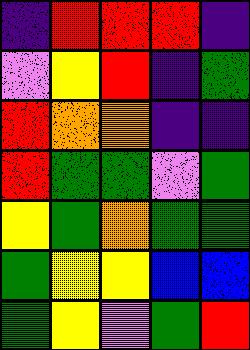[["indigo", "red", "red", "red", "indigo"], ["violet", "yellow", "red", "indigo", "green"], ["red", "orange", "orange", "indigo", "indigo"], ["red", "green", "green", "violet", "green"], ["yellow", "green", "orange", "green", "green"], ["green", "yellow", "yellow", "blue", "blue"], ["green", "yellow", "violet", "green", "red"]]